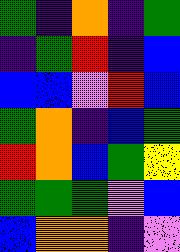[["green", "indigo", "orange", "indigo", "green"], ["indigo", "green", "red", "indigo", "blue"], ["blue", "blue", "violet", "red", "blue"], ["green", "orange", "indigo", "blue", "green"], ["red", "orange", "blue", "green", "yellow"], ["green", "green", "green", "violet", "blue"], ["blue", "orange", "orange", "indigo", "violet"]]